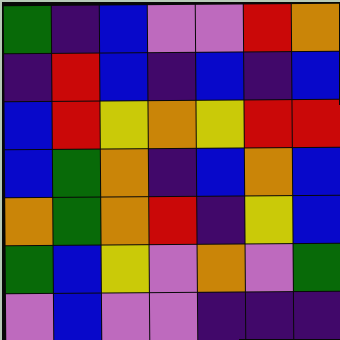[["green", "indigo", "blue", "violet", "violet", "red", "orange"], ["indigo", "red", "blue", "indigo", "blue", "indigo", "blue"], ["blue", "red", "yellow", "orange", "yellow", "red", "red"], ["blue", "green", "orange", "indigo", "blue", "orange", "blue"], ["orange", "green", "orange", "red", "indigo", "yellow", "blue"], ["green", "blue", "yellow", "violet", "orange", "violet", "green"], ["violet", "blue", "violet", "violet", "indigo", "indigo", "indigo"]]